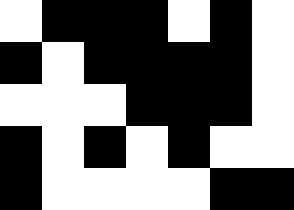[["white", "black", "black", "black", "white", "black", "white"], ["black", "white", "black", "black", "black", "black", "white"], ["white", "white", "white", "black", "black", "black", "white"], ["black", "white", "black", "white", "black", "white", "white"], ["black", "white", "white", "white", "white", "black", "black"]]